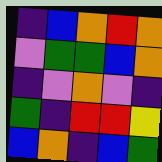[["indigo", "blue", "orange", "red", "orange"], ["violet", "green", "green", "blue", "orange"], ["indigo", "violet", "orange", "violet", "indigo"], ["green", "indigo", "red", "red", "yellow"], ["blue", "orange", "indigo", "blue", "green"]]